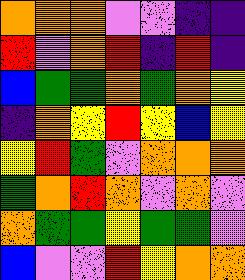[["orange", "orange", "orange", "violet", "violet", "indigo", "indigo"], ["red", "violet", "orange", "red", "indigo", "red", "indigo"], ["blue", "green", "green", "orange", "green", "orange", "yellow"], ["indigo", "orange", "yellow", "red", "yellow", "blue", "yellow"], ["yellow", "red", "green", "violet", "orange", "orange", "orange"], ["green", "orange", "red", "orange", "violet", "orange", "violet"], ["orange", "green", "green", "yellow", "green", "green", "violet"], ["blue", "violet", "violet", "red", "yellow", "orange", "orange"]]